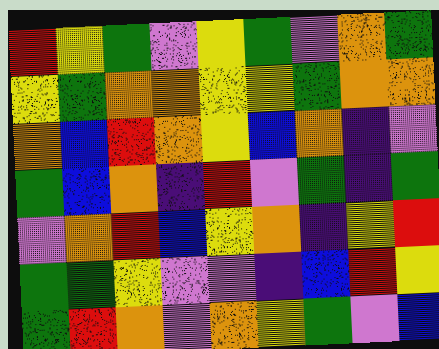[["red", "yellow", "green", "violet", "yellow", "green", "violet", "orange", "green"], ["yellow", "green", "orange", "orange", "yellow", "yellow", "green", "orange", "orange"], ["orange", "blue", "red", "orange", "yellow", "blue", "orange", "indigo", "violet"], ["green", "blue", "orange", "indigo", "red", "violet", "green", "indigo", "green"], ["violet", "orange", "red", "blue", "yellow", "orange", "indigo", "yellow", "red"], ["green", "green", "yellow", "violet", "violet", "indigo", "blue", "red", "yellow"], ["green", "red", "orange", "violet", "orange", "yellow", "green", "violet", "blue"]]